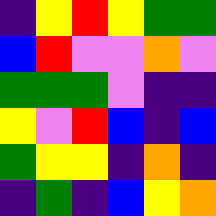[["indigo", "yellow", "red", "yellow", "green", "green"], ["blue", "red", "violet", "violet", "orange", "violet"], ["green", "green", "green", "violet", "indigo", "indigo"], ["yellow", "violet", "red", "blue", "indigo", "blue"], ["green", "yellow", "yellow", "indigo", "orange", "indigo"], ["indigo", "green", "indigo", "blue", "yellow", "orange"]]